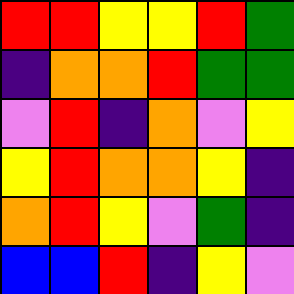[["red", "red", "yellow", "yellow", "red", "green"], ["indigo", "orange", "orange", "red", "green", "green"], ["violet", "red", "indigo", "orange", "violet", "yellow"], ["yellow", "red", "orange", "orange", "yellow", "indigo"], ["orange", "red", "yellow", "violet", "green", "indigo"], ["blue", "blue", "red", "indigo", "yellow", "violet"]]